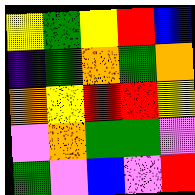[["yellow", "green", "yellow", "red", "blue"], ["indigo", "green", "orange", "green", "orange"], ["orange", "yellow", "red", "red", "yellow"], ["violet", "orange", "green", "green", "violet"], ["green", "violet", "blue", "violet", "red"]]